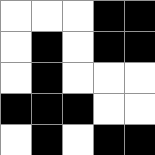[["white", "white", "white", "black", "black"], ["white", "black", "white", "black", "black"], ["white", "black", "white", "white", "white"], ["black", "black", "black", "white", "white"], ["white", "black", "white", "black", "black"]]